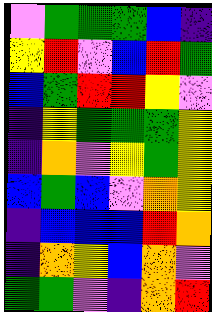[["violet", "green", "green", "green", "blue", "indigo"], ["yellow", "red", "violet", "blue", "red", "green"], ["blue", "green", "red", "red", "yellow", "violet"], ["indigo", "yellow", "green", "green", "green", "yellow"], ["indigo", "orange", "violet", "yellow", "green", "yellow"], ["blue", "green", "blue", "violet", "orange", "yellow"], ["indigo", "blue", "blue", "blue", "red", "orange"], ["indigo", "orange", "yellow", "blue", "orange", "violet"], ["green", "green", "violet", "indigo", "orange", "red"]]